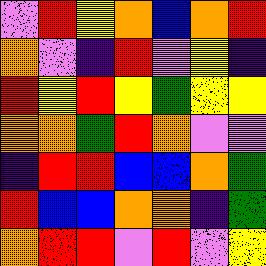[["violet", "red", "yellow", "orange", "blue", "orange", "red"], ["orange", "violet", "indigo", "red", "violet", "yellow", "indigo"], ["red", "yellow", "red", "yellow", "green", "yellow", "yellow"], ["orange", "orange", "green", "red", "orange", "violet", "violet"], ["indigo", "red", "red", "blue", "blue", "orange", "green"], ["red", "blue", "blue", "orange", "orange", "indigo", "green"], ["orange", "red", "red", "violet", "red", "violet", "yellow"]]